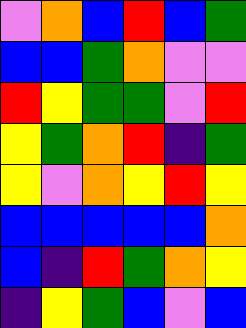[["violet", "orange", "blue", "red", "blue", "green"], ["blue", "blue", "green", "orange", "violet", "violet"], ["red", "yellow", "green", "green", "violet", "red"], ["yellow", "green", "orange", "red", "indigo", "green"], ["yellow", "violet", "orange", "yellow", "red", "yellow"], ["blue", "blue", "blue", "blue", "blue", "orange"], ["blue", "indigo", "red", "green", "orange", "yellow"], ["indigo", "yellow", "green", "blue", "violet", "blue"]]